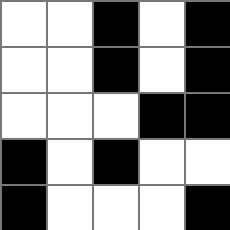[["white", "white", "black", "white", "black"], ["white", "white", "black", "white", "black"], ["white", "white", "white", "black", "black"], ["black", "white", "black", "white", "white"], ["black", "white", "white", "white", "black"]]